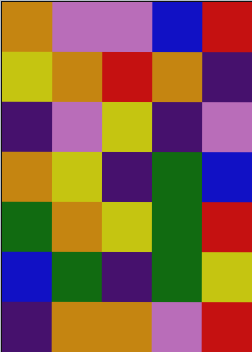[["orange", "violet", "violet", "blue", "red"], ["yellow", "orange", "red", "orange", "indigo"], ["indigo", "violet", "yellow", "indigo", "violet"], ["orange", "yellow", "indigo", "green", "blue"], ["green", "orange", "yellow", "green", "red"], ["blue", "green", "indigo", "green", "yellow"], ["indigo", "orange", "orange", "violet", "red"]]